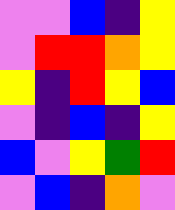[["violet", "violet", "blue", "indigo", "yellow"], ["violet", "red", "red", "orange", "yellow"], ["yellow", "indigo", "red", "yellow", "blue"], ["violet", "indigo", "blue", "indigo", "yellow"], ["blue", "violet", "yellow", "green", "red"], ["violet", "blue", "indigo", "orange", "violet"]]